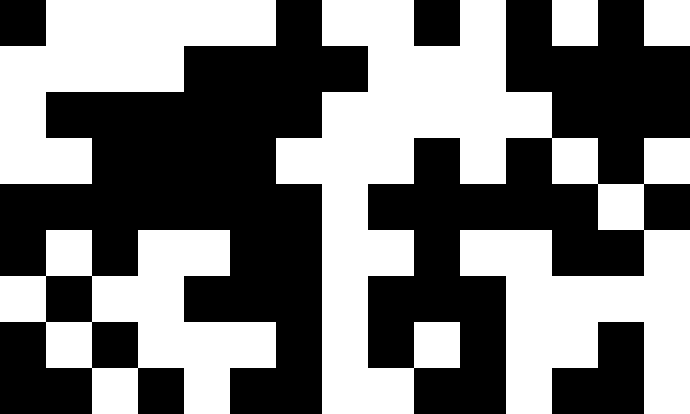[["black", "white", "white", "white", "white", "white", "black", "white", "white", "black", "white", "black", "white", "black", "white"], ["white", "white", "white", "white", "black", "black", "black", "black", "white", "white", "white", "black", "black", "black", "black"], ["white", "black", "black", "black", "black", "black", "black", "white", "white", "white", "white", "white", "black", "black", "black"], ["white", "white", "black", "black", "black", "black", "white", "white", "white", "black", "white", "black", "white", "black", "white"], ["black", "black", "black", "black", "black", "black", "black", "white", "black", "black", "black", "black", "black", "white", "black"], ["black", "white", "black", "white", "white", "black", "black", "white", "white", "black", "white", "white", "black", "black", "white"], ["white", "black", "white", "white", "black", "black", "black", "white", "black", "black", "black", "white", "white", "white", "white"], ["black", "white", "black", "white", "white", "white", "black", "white", "black", "white", "black", "white", "white", "black", "white"], ["black", "black", "white", "black", "white", "black", "black", "white", "white", "black", "black", "white", "black", "black", "white"]]